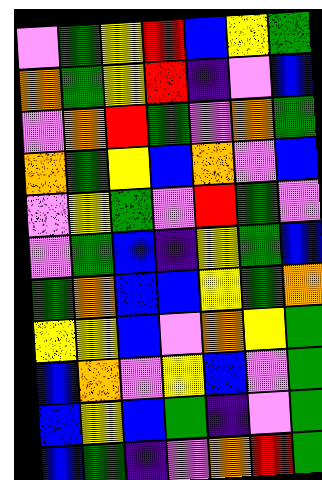[["violet", "green", "yellow", "red", "blue", "yellow", "green"], ["orange", "green", "yellow", "red", "indigo", "violet", "blue"], ["violet", "orange", "red", "green", "violet", "orange", "green"], ["orange", "green", "yellow", "blue", "orange", "violet", "blue"], ["violet", "yellow", "green", "violet", "red", "green", "violet"], ["violet", "green", "blue", "indigo", "yellow", "green", "blue"], ["green", "orange", "blue", "blue", "yellow", "green", "orange"], ["yellow", "yellow", "blue", "violet", "orange", "yellow", "green"], ["blue", "orange", "violet", "yellow", "blue", "violet", "green"], ["blue", "yellow", "blue", "green", "indigo", "violet", "green"], ["blue", "green", "indigo", "violet", "orange", "red", "green"]]